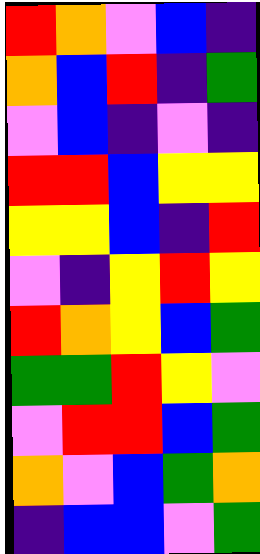[["red", "orange", "violet", "blue", "indigo"], ["orange", "blue", "red", "indigo", "green"], ["violet", "blue", "indigo", "violet", "indigo"], ["red", "red", "blue", "yellow", "yellow"], ["yellow", "yellow", "blue", "indigo", "red"], ["violet", "indigo", "yellow", "red", "yellow"], ["red", "orange", "yellow", "blue", "green"], ["green", "green", "red", "yellow", "violet"], ["violet", "red", "red", "blue", "green"], ["orange", "violet", "blue", "green", "orange"], ["indigo", "blue", "blue", "violet", "green"]]